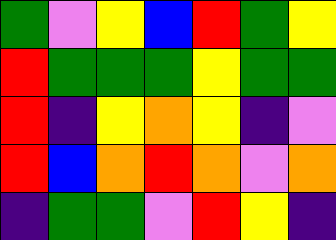[["green", "violet", "yellow", "blue", "red", "green", "yellow"], ["red", "green", "green", "green", "yellow", "green", "green"], ["red", "indigo", "yellow", "orange", "yellow", "indigo", "violet"], ["red", "blue", "orange", "red", "orange", "violet", "orange"], ["indigo", "green", "green", "violet", "red", "yellow", "indigo"]]